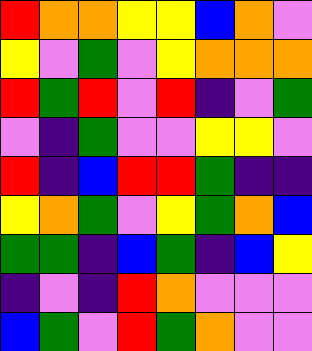[["red", "orange", "orange", "yellow", "yellow", "blue", "orange", "violet"], ["yellow", "violet", "green", "violet", "yellow", "orange", "orange", "orange"], ["red", "green", "red", "violet", "red", "indigo", "violet", "green"], ["violet", "indigo", "green", "violet", "violet", "yellow", "yellow", "violet"], ["red", "indigo", "blue", "red", "red", "green", "indigo", "indigo"], ["yellow", "orange", "green", "violet", "yellow", "green", "orange", "blue"], ["green", "green", "indigo", "blue", "green", "indigo", "blue", "yellow"], ["indigo", "violet", "indigo", "red", "orange", "violet", "violet", "violet"], ["blue", "green", "violet", "red", "green", "orange", "violet", "violet"]]